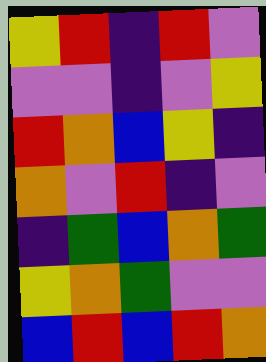[["yellow", "red", "indigo", "red", "violet"], ["violet", "violet", "indigo", "violet", "yellow"], ["red", "orange", "blue", "yellow", "indigo"], ["orange", "violet", "red", "indigo", "violet"], ["indigo", "green", "blue", "orange", "green"], ["yellow", "orange", "green", "violet", "violet"], ["blue", "red", "blue", "red", "orange"]]